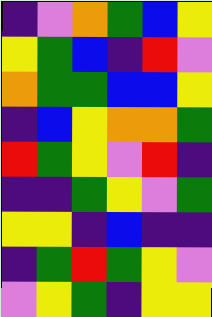[["indigo", "violet", "orange", "green", "blue", "yellow"], ["yellow", "green", "blue", "indigo", "red", "violet"], ["orange", "green", "green", "blue", "blue", "yellow"], ["indigo", "blue", "yellow", "orange", "orange", "green"], ["red", "green", "yellow", "violet", "red", "indigo"], ["indigo", "indigo", "green", "yellow", "violet", "green"], ["yellow", "yellow", "indigo", "blue", "indigo", "indigo"], ["indigo", "green", "red", "green", "yellow", "violet"], ["violet", "yellow", "green", "indigo", "yellow", "yellow"]]